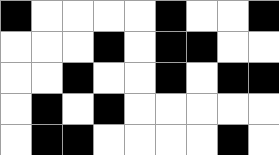[["black", "white", "white", "white", "white", "black", "white", "white", "black"], ["white", "white", "white", "black", "white", "black", "black", "white", "white"], ["white", "white", "black", "white", "white", "black", "white", "black", "black"], ["white", "black", "white", "black", "white", "white", "white", "white", "white"], ["white", "black", "black", "white", "white", "white", "white", "black", "white"]]